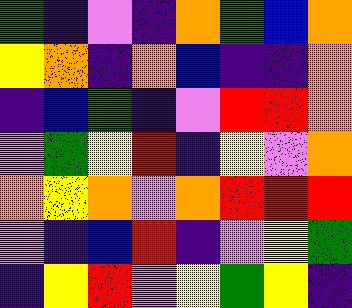[["green", "indigo", "violet", "indigo", "orange", "green", "blue", "orange"], ["yellow", "orange", "indigo", "orange", "blue", "indigo", "indigo", "orange"], ["indigo", "blue", "green", "indigo", "violet", "red", "red", "orange"], ["violet", "green", "yellow", "red", "indigo", "yellow", "violet", "orange"], ["orange", "yellow", "orange", "violet", "orange", "red", "red", "red"], ["violet", "indigo", "blue", "red", "indigo", "violet", "yellow", "green"], ["indigo", "yellow", "red", "violet", "yellow", "green", "yellow", "indigo"]]